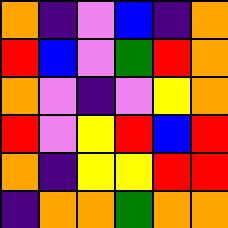[["orange", "indigo", "violet", "blue", "indigo", "orange"], ["red", "blue", "violet", "green", "red", "orange"], ["orange", "violet", "indigo", "violet", "yellow", "orange"], ["red", "violet", "yellow", "red", "blue", "red"], ["orange", "indigo", "yellow", "yellow", "red", "red"], ["indigo", "orange", "orange", "green", "orange", "orange"]]